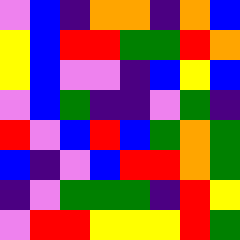[["violet", "blue", "indigo", "orange", "orange", "indigo", "orange", "blue"], ["yellow", "blue", "red", "red", "green", "green", "red", "orange"], ["yellow", "blue", "violet", "violet", "indigo", "blue", "yellow", "blue"], ["violet", "blue", "green", "indigo", "indigo", "violet", "green", "indigo"], ["red", "violet", "blue", "red", "blue", "green", "orange", "green"], ["blue", "indigo", "violet", "blue", "red", "red", "orange", "green"], ["indigo", "violet", "green", "green", "green", "indigo", "red", "yellow"], ["violet", "red", "red", "yellow", "yellow", "yellow", "red", "green"]]